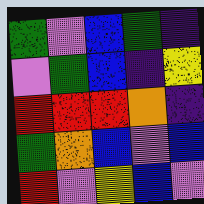[["green", "violet", "blue", "green", "indigo"], ["violet", "green", "blue", "indigo", "yellow"], ["red", "red", "red", "orange", "indigo"], ["green", "orange", "blue", "violet", "blue"], ["red", "violet", "yellow", "blue", "violet"]]